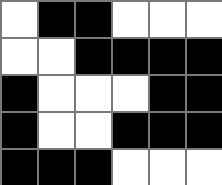[["white", "black", "black", "white", "white", "white"], ["white", "white", "black", "black", "black", "black"], ["black", "white", "white", "white", "black", "black"], ["black", "white", "white", "black", "black", "black"], ["black", "black", "black", "white", "white", "white"]]